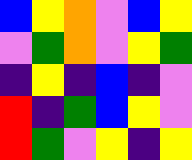[["blue", "yellow", "orange", "violet", "blue", "yellow"], ["violet", "green", "orange", "violet", "yellow", "green"], ["indigo", "yellow", "indigo", "blue", "indigo", "violet"], ["red", "indigo", "green", "blue", "yellow", "violet"], ["red", "green", "violet", "yellow", "indigo", "yellow"]]